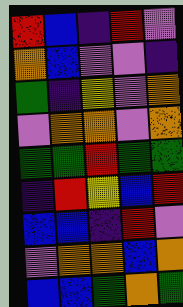[["red", "blue", "indigo", "red", "violet"], ["orange", "blue", "violet", "violet", "indigo"], ["green", "indigo", "yellow", "violet", "orange"], ["violet", "orange", "orange", "violet", "orange"], ["green", "green", "red", "green", "green"], ["indigo", "red", "yellow", "blue", "red"], ["blue", "blue", "indigo", "red", "violet"], ["violet", "orange", "orange", "blue", "orange"], ["blue", "blue", "green", "orange", "green"]]